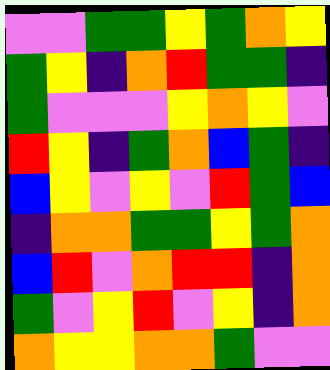[["violet", "violet", "green", "green", "yellow", "green", "orange", "yellow"], ["green", "yellow", "indigo", "orange", "red", "green", "green", "indigo"], ["green", "violet", "violet", "violet", "yellow", "orange", "yellow", "violet"], ["red", "yellow", "indigo", "green", "orange", "blue", "green", "indigo"], ["blue", "yellow", "violet", "yellow", "violet", "red", "green", "blue"], ["indigo", "orange", "orange", "green", "green", "yellow", "green", "orange"], ["blue", "red", "violet", "orange", "red", "red", "indigo", "orange"], ["green", "violet", "yellow", "red", "violet", "yellow", "indigo", "orange"], ["orange", "yellow", "yellow", "orange", "orange", "green", "violet", "violet"]]